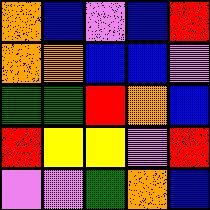[["orange", "blue", "violet", "blue", "red"], ["orange", "orange", "blue", "blue", "violet"], ["green", "green", "red", "orange", "blue"], ["red", "yellow", "yellow", "violet", "red"], ["violet", "violet", "green", "orange", "blue"]]